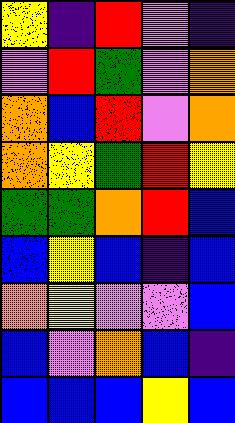[["yellow", "indigo", "red", "violet", "indigo"], ["violet", "red", "green", "violet", "orange"], ["orange", "blue", "red", "violet", "orange"], ["orange", "yellow", "green", "red", "yellow"], ["green", "green", "orange", "red", "blue"], ["blue", "yellow", "blue", "indigo", "blue"], ["orange", "yellow", "violet", "violet", "blue"], ["blue", "violet", "orange", "blue", "indigo"], ["blue", "blue", "blue", "yellow", "blue"]]